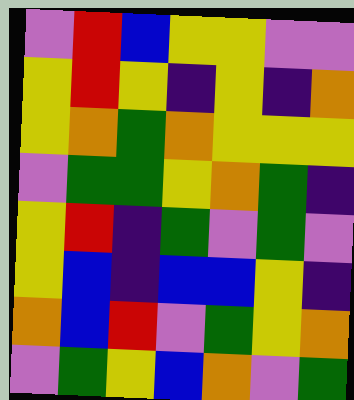[["violet", "red", "blue", "yellow", "yellow", "violet", "violet"], ["yellow", "red", "yellow", "indigo", "yellow", "indigo", "orange"], ["yellow", "orange", "green", "orange", "yellow", "yellow", "yellow"], ["violet", "green", "green", "yellow", "orange", "green", "indigo"], ["yellow", "red", "indigo", "green", "violet", "green", "violet"], ["yellow", "blue", "indigo", "blue", "blue", "yellow", "indigo"], ["orange", "blue", "red", "violet", "green", "yellow", "orange"], ["violet", "green", "yellow", "blue", "orange", "violet", "green"]]